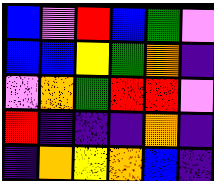[["blue", "violet", "red", "blue", "green", "violet"], ["blue", "blue", "yellow", "green", "orange", "indigo"], ["violet", "orange", "green", "red", "red", "violet"], ["red", "indigo", "indigo", "indigo", "orange", "indigo"], ["indigo", "orange", "yellow", "orange", "blue", "indigo"]]